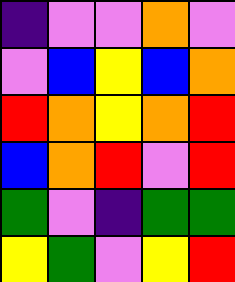[["indigo", "violet", "violet", "orange", "violet"], ["violet", "blue", "yellow", "blue", "orange"], ["red", "orange", "yellow", "orange", "red"], ["blue", "orange", "red", "violet", "red"], ["green", "violet", "indigo", "green", "green"], ["yellow", "green", "violet", "yellow", "red"]]